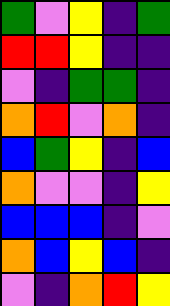[["green", "violet", "yellow", "indigo", "green"], ["red", "red", "yellow", "indigo", "indigo"], ["violet", "indigo", "green", "green", "indigo"], ["orange", "red", "violet", "orange", "indigo"], ["blue", "green", "yellow", "indigo", "blue"], ["orange", "violet", "violet", "indigo", "yellow"], ["blue", "blue", "blue", "indigo", "violet"], ["orange", "blue", "yellow", "blue", "indigo"], ["violet", "indigo", "orange", "red", "yellow"]]